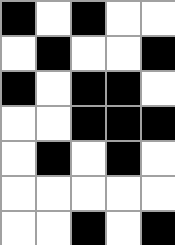[["black", "white", "black", "white", "white"], ["white", "black", "white", "white", "black"], ["black", "white", "black", "black", "white"], ["white", "white", "black", "black", "black"], ["white", "black", "white", "black", "white"], ["white", "white", "white", "white", "white"], ["white", "white", "black", "white", "black"]]